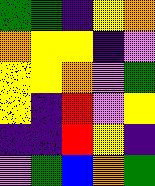[["green", "green", "indigo", "yellow", "orange"], ["orange", "yellow", "yellow", "indigo", "violet"], ["yellow", "yellow", "orange", "violet", "green"], ["yellow", "indigo", "red", "violet", "yellow"], ["indigo", "indigo", "red", "yellow", "indigo"], ["violet", "green", "blue", "orange", "green"]]